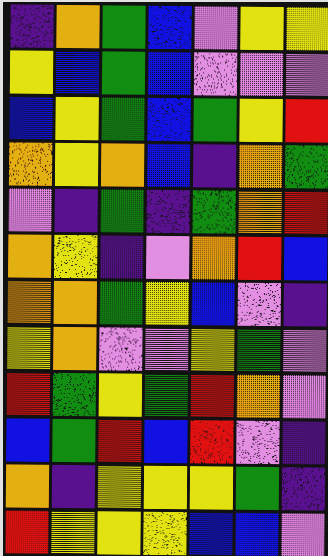[["indigo", "orange", "green", "blue", "violet", "yellow", "yellow"], ["yellow", "blue", "green", "blue", "violet", "violet", "violet"], ["blue", "yellow", "green", "blue", "green", "yellow", "red"], ["orange", "yellow", "orange", "blue", "indigo", "orange", "green"], ["violet", "indigo", "green", "indigo", "green", "orange", "red"], ["orange", "yellow", "indigo", "violet", "orange", "red", "blue"], ["orange", "orange", "green", "yellow", "blue", "violet", "indigo"], ["yellow", "orange", "violet", "violet", "yellow", "green", "violet"], ["red", "green", "yellow", "green", "red", "orange", "violet"], ["blue", "green", "red", "blue", "red", "violet", "indigo"], ["orange", "indigo", "yellow", "yellow", "yellow", "green", "indigo"], ["red", "yellow", "yellow", "yellow", "blue", "blue", "violet"]]